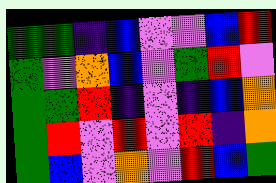[["green", "green", "indigo", "blue", "violet", "violet", "blue", "red"], ["green", "violet", "orange", "blue", "violet", "green", "red", "violet"], ["green", "green", "red", "indigo", "violet", "indigo", "blue", "orange"], ["green", "red", "violet", "red", "violet", "red", "indigo", "orange"], ["green", "blue", "violet", "orange", "violet", "red", "blue", "green"]]